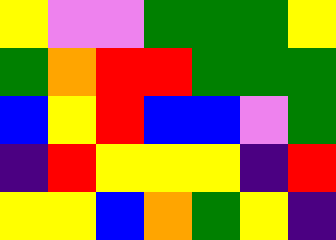[["yellow", "violet", "violet", "green", "green", "green", "yellow"], ["green", "orange", "red", "red", "green", "green", "green"], ["blue", "yellow", "red", "blue", "blue", "violet", "green"], ["indigo", "red", "yellow", "yellow", "yellow", "indigo", "red"], ["yellow", "yellow", "blue", "orange", "green", "yellow", "indigo"]]